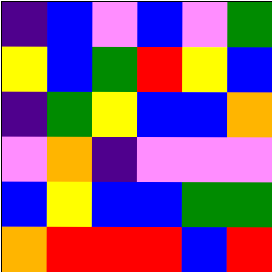[["indigo", "blue", "violet", "blue", "violet", "green"], ["yellow", "blue", "green", "red", "yellow", "blue"], ["indigo", "green", "yellow", "blue", "blue", "orange"], ["violet", "orange", "indigo", "violet", "violet", "violet"], ["blue", "yellow", "blue", "blue", "green", "green"], ["orange", "red", "red", "red", "blue", "red"]]